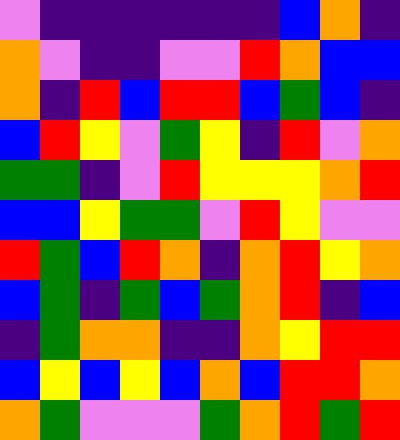[["violet", "indigo", "indigo", "indigo", "indigo", "indigo", "indigo", "blue", "orange", "indigo"], ["orange", "violet", "indigo", "indigo", "violet", "violet", "red", "orange", "blue", "blue"], ["orange", "indigo", "red", "blue", "red", "red", "blue", "green", "blue", "indigo"], ["blue", "red", "yellow", "violet", "green", "yellow", "indigo", "red", "violet", "orange"], ["green", "green", "indigo", "violet", "red", "yellow", "yellow", "yellow", "orange", "red"], ["blue", "blue", "yellow", "green", "green", "violet", "red", "yellow", "violet", "violet"], ["red", "green", "blue", "red", "orange", "indigo", "orange", "red", "yellow", "orange"], ["blue", "green", "indigo", "green", "blue", "green", "orange", "red", "indigo", "blue"], ["indigo", "green", "orange", "orange", "indigo", "indigo", "orange", "yellow", "red", "red"], ["blue", "yellow", "blue", "yellow", "blue", "orange", "blue", "red", "red", "orange"], ["orange", "green", "violet", "violet", "violet", "green", "orange", "red", "green", "red"]]